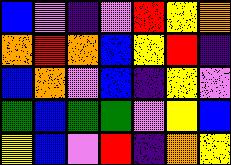[["blue", "violet", "indigo", "violet", "red", "yellow", "orange"], ["orange", "red", "orange", "blue", "yellow", "red", "indigo"], ["blue", "orange", "violet", "blue", "indigo", "yellow", "violet"], ["green", "blue", "green", "green", "violet", "yellow", "blue"], ["yellow", "blue", "violet", "red", "indigo", "orange", "yellow"]]